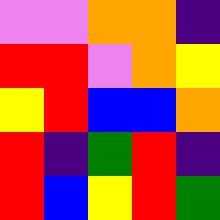[["violet", "violet", "orange", "orange", "indigo"], ["red", "red", "violet", "orange", "yellow"], ["yellow", "red", "blue", "blue", "orange"], ["red", "indigo", "green", "red", "indigo"], ["red", "blue", "yellow", "red", "green"]]